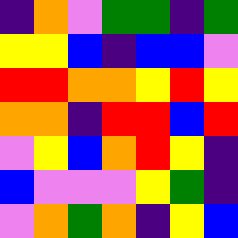[["indigo", "orange", "violet", "green", "green", "indigo", "green"], ["yellow", "yellow", "blue", "indigo", "blue", "blue", "violet"], ["red", "red", "orange", "orange", "yellow", "red", "yellow"], ["orange", "orange", "indigo", "red", "red", "blue", "red"], ["violet", "yellow", "blue", "orange", "red", "yellow", "indigo"], ["blue", "violet", "violet", "violet", "yellow", "green", "indigo"], ["violet", "orange", "green", "orange", "indigo", "yellow", "blue"]]